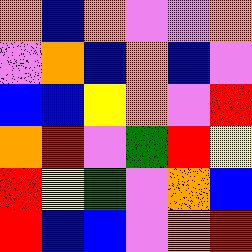[["orange", "blue", "orange", "violet", "violet", "orange"], ["violet", "orange", "blue", "orange", "blue", "violet"], ["blue", "blue", "yellow", "orange", "violet", "red"], ["orange", "red", "violet", "green", "red", "yellow"], ["red", "yellow", "green", "violet", "orange", "blue"], ["red", "blue", "blue", "violet", "orange", "red"]]